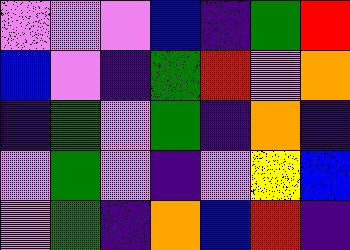[["violet", "violet", "violet", "blue", "indigo", "green", "red"], ["blue", "violet", "indigo", "green", "red", "violet", "orange"], ["indigo", "green", "violet", "green", "indigo", "orange", "indigo"], ["violet", "green", "violet", "indigo", "violet", "yellow", "blue"], ["violet", "green", "indigo", "orange", "blue", "red", "indigo"]]